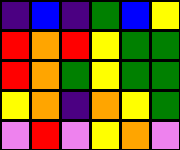[["indigo", "blue", "indigo", "green", "blue", "yellow"], ["red", "orange", "red", "yellow", "green", "green"], ["red", "orange", "green", "yellow", "green", "green"], ["yellow", "orange", "indigo", "orange", "yellow", "green"], ["violet", "red", "violet", "yellow", "orange", "violet"]]